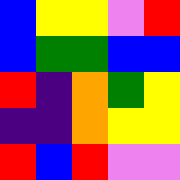[["blue", "yellow", "yellow", "violet", "red"], ["blue", "green", "green", "blue", "blue"], ["red", "indigo", "orange", "green", "yellow"], ["indigo", "indigo", "orange", "yellow", "yellow"], ["red", "blue", "red", "violet", "violet"]]